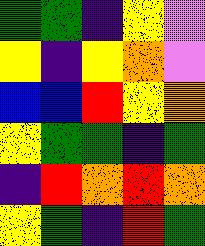[["green", "green", "indigo", "yellow", "violet"], ["yellow", "indigo", "yellow", "orange", "violet"], ["blue", "blue", "red", "yellow", "orange"], ["yellow", "green", "green", "indigo", "green"], ["indigo", "red", "orange", "red", "orange"], ["yellow", "green", "indigo", "red", "green"]]